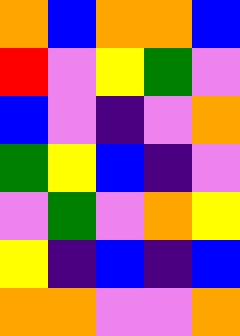[["orange", "blue", "orange", "orange", "blue"], ["red", "violet", "yellow", "green", "violet"], ["blue", "violet", "indigo", "violet", "orange"], ["green", "yellow", "blue", "indigo", "violet"], ["violet", "green", "violet", "orange", "yellow"], ["yellow", "indigo", "blue", "indigo", "blue"], ["orange", "orange", "violet", "violet", "orange"]]